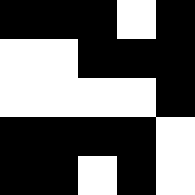[["black", "black", "black", "white", "black"], ["white", "white", "black", "black", "black"], ["white", "white", "white", "white", "black"], ["black", "black", "black", "black", "white"], ["black", "black", "white", "black", "white"]]